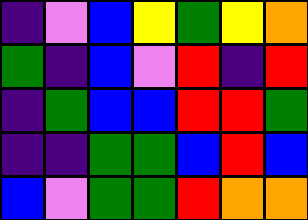[["indigo", "violet", "blue", "yellow", "green", "yellow", "orange"], ["green", "indigo", "blue", "violet", "red", "indigo", "red"], ["indigo", "green", "blue", "blue", "red", "red", "green"], ["indigo", "indigo", "green", "green", "blue", "red", "blue"], ["blue", "violet", "green", "green", "red", "orange", "orange"]]